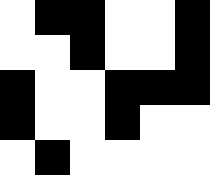[["white", "black", "black", "white", "white", "black"], ["white", "white", "black", "white", "white", "black"], ["black", "white", "white", "black", "black", "black"], ["black", "white", "white", "black", "white", "white"], ["white", "black", "white", "white", "white", "white"]]